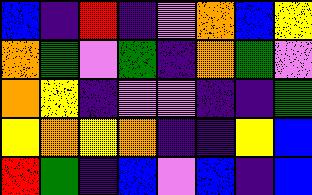[["blue", "indigo", "red", "indigo", "violet", "orange", "blue", "yellow"], ["orange", "green", "violet", "green", "indigo", "orange", "green", "violet"], ["orange", "yellow", "indigo", "violet", "violet", "indigo", "indigo", "green"], ["yellow", "orange", "yellow", "orange", "indigo", "indigo", "yellow", "blue"], ["red", "green", "indigo", "blue", "violet", "blue", "indigo", "blue"]]